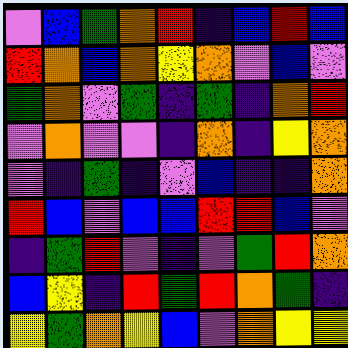[["violet", "blue", "green", "orange", "red", "indigo", "blue", "red", "blue"], ["red", "orange", "blue", "orange", "yellow", "orange", "violet", "blue", "violet"], ["green", "orange", "violet", "green", "indigo", "green", "indigo", "orange", "red"], ["violet", "orange", "violet", "violet", "indigo", "orange", "indigo", "yellow", "orange"], ["violet", "indigo", "green", "indigo", "violet", "blue", "indigo", "indigo", "orange"], ["red", "blue", "violet", "blue", "blue", "red", "red", "blue", "violet"], ["indigo", "green", "red", "violet", "indigo", "violet", "green", "red", "orange"], ["blue", "yellow", "indigo", "red", "green", "red", "orange", "green", "indigo"], ["yellow", "green", "orange", "yellow", "blue", "violet", "orange", "yellow", "yellow"]]